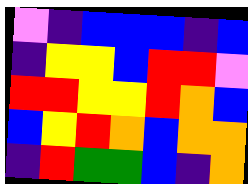[["violet", "indigo", "blue", "blue", "blue", "indigo", "blue"], ["indigo", "yellow", "yellow", "blue", "red", "red", "violet"], ["red", "red", "yellow", "yellow", "red", "orange", "blue"], ["blue", "yellow", "red", "orange", "blue", "orange", "orange"], ["indigo", "red", "green", "green", "blue", "indigo", "orange"]]